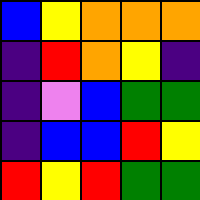[["blue", "yellow", "orange", "orange", "orange"], ["indigo", "red", "orange", "yellow", "indigo"], ["indigo", "violet", "blue", "green", "green"], ["indigo", "blue", "blue", "red", "yellow"], ["red", "yellow", "red", "green", "green"]]